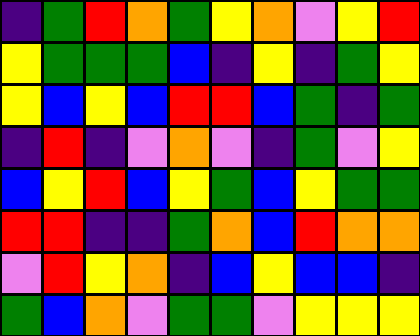[["indigo", "green", "red", "orange", "green", "yellow", "orange", "violet", "yellow", "red"], ["yellow", "green", "green", "green", "blue", "indigo", "yellow", "indigo", "green", "yellow"], ["yellow", "blue", "yellow", "blue", "red", "red", "blue", "green", "indigo", "green"], ["indigo", "red", "indigo", "violet", "orange", "violet", "indigo", "green", "violet", "yellow"], ["blue", "yellow", "red", "blue", "yellow", "green", "blue", "yellow", "green", "green"], ["red", "red", "indigo", "indigo", "green", "orange", "blue", "red", "orange", "orange"], ["violet", "red", "yellow", "orange", "indigo", "blue", "yellow", "blue", "blue", "indigo"], ["green", "blue", "orange", "violet", "green", "green", "violet", "yellow", "yellow", "yellow"]]